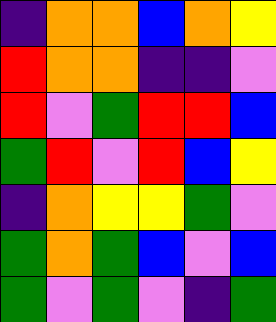[["indigo", "orange", "orange", "blue", "orange", "yellow"], ["red", "orange", "orange", "indigo", "indigo", "violet"], ["red", "violet", "green", "red", "red", "blue"], ["green", "red", "violet", "red", "blue", "yellow"], ["indigo", "orange", "yellow", "yellow", "green", "violet"], ["green", "orange", "green", "blue", "violet", "blue"], ["green", "violet", "green", "violet", "indigo", "green"]]